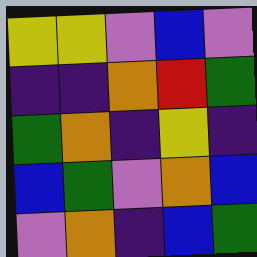[["yellow", "yellow", "violet", "blue", "violet"], ["indigo", "indigo", "orange", "red", "green"], ["green", "orange", "indigo", "yellow", "indigo"], ["blue", "green", "violet", "orange", "blue"], ["violet", "orange", "indigo", "blue", "green"]]